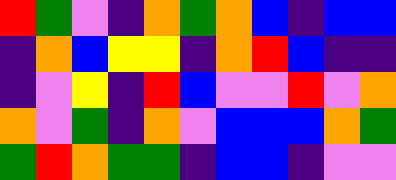[["red", "green", "violet", "indigo", "orange", "green", "orange", "blue", "indigo", "blue", "blue"], ["indigo", "orange", "blue", "yellow", "yellow", "indigo", "orange", "red", "blue", "indigo", "indigo"], ["indigo", "violet", "yellow", "indigo", "red", "blue", "violet", "violet", "red", "violet", "orange"], ["orange", "violet", "green", "indigo", "orange", "violet", "blue", "blue", "blue", "orange", "green"], ["green", "red", "orange", "green", "green", "indigo", "blue", "blue", "indigo", "violet", "violet"]]